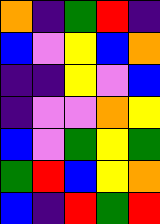[["orange", "indigo", "green", "red", "indigo"], ["blue", "violet", "yellow", "blue", "orange"], ["indigo", "indigo", "yellow", "violet", "blue"], ["indigo", "violet", "violet", "orange", "yellow"], ["blue", "violet", "green", "yellow", "green"], ["green", "red", "blue", "yellow", "orange"], ["blue", "indigo", "red", "green", "red"]]